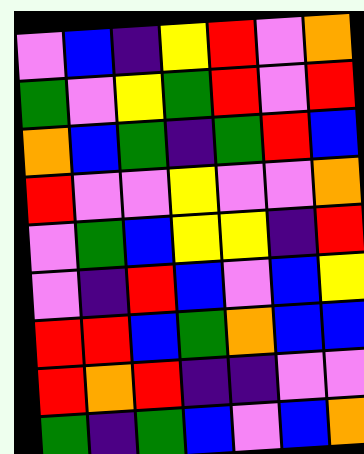[["violet", "blue", "indigo", "yellow", "red", "violet", "orange"], ["green", "violet", "yellow", "green", "red", "violet", "red"], ["orange", "blue", "green", "indigo", "green", "red", "blue"], ["red", "violet", "violet", "yellow", "violet", "violet", "orange"], ["violet", "green", "blue", "yellow", "yellow", "indigo", "red"], ["violet", "indigo", "red", "blue", "violet", "blue", "yellow"], ["red", "red", "blue", "green", "orange", "blue", "blue"], ["red", "orange", "red", "indigo", "indigo", "violet", "violet"], ["green", "indigo", "green", "blue", "violet", "blue", "orange"]]